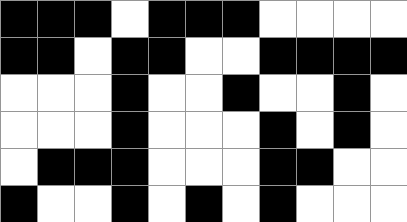[["black", "black", "black", "white", "black", "black", "black", "white", "white", "white", "white"], ["black", "black", "white", "black", "black", "white", "white", "black", "black", "black", "black"], ["white", "white", "white", "black", "white", "white", "black", "white", "white", "black", "white"], ["white", "white", "white", "black", "white", "white", "white", "black", "white", "black", "white"], ["white", "black", "black", "black", "white", "white", "white", "black", "black", "white", "white"], ["black", "white", "white", "black", "white", "black", "white", "black", "white", "white", "white"]]